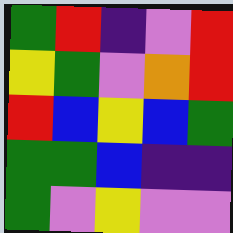[["green", "red", "indigo", "violet", "red"], ["yellow", "green", "violet", "orange", "red"], ["red", "blue", "yellow", "blue", "green"], ["green", "green", "blue", "indigo", "indigo"], ["green", "violet", "yellow", "violet", "violet"]]